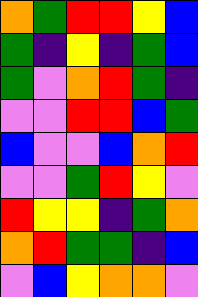[["orange", "green", "red", "red", "yellow", "blue"], ["green", "indigo", "yellow", "indigo", "green", "blue"], ["green", "violet", "orange", "red", "green", "indigo"], ["violet", "violet", "red", "red", "blue", "green"], ["blue", "violet", "violet", "blue", "orange", "red"], ["violet", "violet", "green", "red", "yellow", "violet"], ["red", "yellow", "yellow", "indigo", "green", "orange"], ["orange", "red", "green", "green", "indigo", "blue"], ["violet", "blue", "yellow", "orange", "orange", "violet"]]